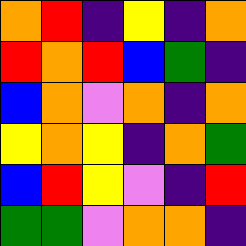[["orange", "red", "indigo", "yellow", "indigo", "orange"], ["red", "orange", "red", "blue", "green", "indigo"], ["blue", "orange", "violet", "orange", "indigo", "orange"], ["yellow", "orange", "yellow", "indigo", "orange", "green"], ["blue", "red", "yellow", "violet", "indigo", "red"], ["green", "green", "violet", "orange", "orange", "indigo"]]